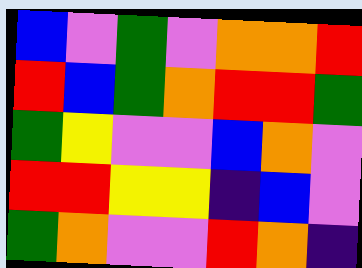[["blue", "violet", "green", "violet", "orange", "orange", "red"], ["red", "blue", "green", "orange", "red", "red", "green"], ["green", "yellow", "violet", "violet", "blue", "orange", "violet"], ["red", "red", "yellow", "yellow", "indigo", "blue", "violet"], ["green", "orange", "violet", "violet", "red", "orange", "indigo"]]